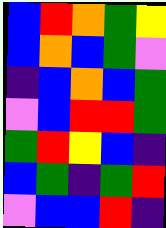[["blue", "red", "orange", "green", "yellow"], ["blue", "orange", "blue", "green", "violet"], ["indigo", "blue", "orange", "blue", "green"], ["violet", "blue", "red", "red", "green"], ["green", "red", "yellow", "blue", "indigo"], ["blue", "green", "indigo", "green", "red"], ["violet", "blue", "blue", "red", "indigo"]]